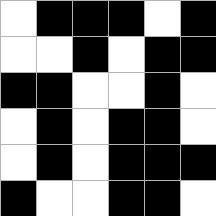[["white", "black", "black", "black", "white", "black"], ["white", "white", "black", "white", "black", "black"], ["black", "black", "white", "white", "black", "white"], ["white", "black", "white", "black", "black", "white"], ["white", "black", "white", "black", "black", "black"], ["black", "white", "white", "black", "black", "white"]]